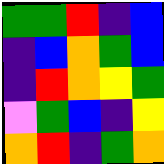[["green", "green", "red", "indigo", "blue"], ["indigo", "blue", "orange", "green", "blue"], ["indigo", "red", "orange", "yellow", "green"], ["violet", "green", "blue", "indigo", "yellow"], ["orange", "red", "indigo", "green", "orange"]]